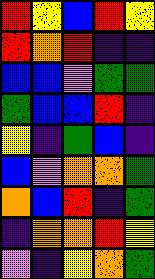[["red", "yellow", "blue", "red", "yellow"], ["red", "orange", "red", "indigo", "indigo"], ["blue", "blue", "violet", "green", "green"], ["green", "blue", "blue", "red", "indigo"], ["yellow", "indigo", "green", "blue", "indigo"], ["blue", "violet", "orange", "orange", "green"], ["orange", "blue", "red", "indigo", "green"], ["indigo", "orange", "orange", "red", "yellow"], ["violet", "indigo", "yellow", "orange", "green"]]